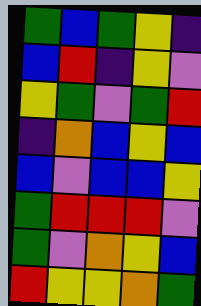[["green", "blue", "green", "yellow", "indigo"], ["blue", "red", "indigo", "yellow", "violet"], ["yellow", "green", "violet", "green", "red"], ["indigo", "orange", "blue", "yellow", "blue"], ["blue", "violet", "blue", "blue", "yellow"], ["green", "red", "red", "red", "violet"], ["green", "violet", "orange", "yellow", "blue"], ["red", "yellow", "yellow", "orange", "green"]]